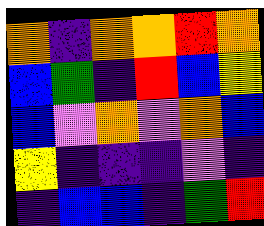[["orange", "indigo", "orange", "orange", "red", "orange"], ["blue", "green", "indigo", "red", "blue", "yellow"], ["blue", "violet", "orange", "violet", "orange", "blue"], ["yellow", "indigo", "indigo", "indigo", "violet", "indigo"], ["indigo", "blue", "blue", "indigo", "green", "red"]]